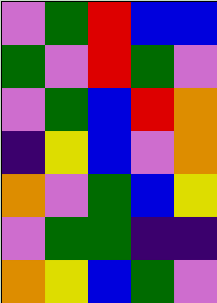[["violet", "green", "red", "blue", "blue"], ["green", "violet", "red", "green", "violet"], ["violet", "green", "blue", "red", "orange"], ["indigo", "yellow", "blue", "violet", "orange"], ["orange", "violet", "green", "blue", "yellow"], ["violet", "green", "green", "indigo", "indigo"], ["orange", "yellow", "blue", "green", "violet"]]